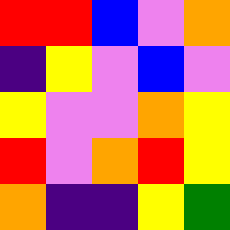[["red", "red", "blue", "violet", "orange"], ["indigo", "yellow", "violet", "blue", "violet"], ["yellow", "violet", "violet", "orange", "yellow"], ["red", "violet", "orange", "red", "yellow"], ["orange", "indigo", "indigo", "yellow", "green"]]